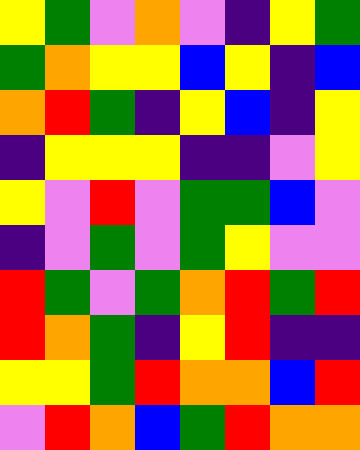[["yellow", "green", "violet", "orange", "violet", "indigo", "yellow", "green"], ["green", "orange", "yellow", "yellow", "blue", "yellow", "indigo", "blue"], ["orange", "red", "green", "indigo", "yellow", "blue", "indigo", "yellow"], ["indigo", "yellow", "yellow", "yellow", "indigo", "indigo", "violet", "yellow"], ["yellow", "violet", "red", "violet", "green", "green", "blue", "violet"], ["indigo", "violet", "green", "violet", "green", "yellow", "violet", "violet"], ["red", "green", "violet", "green", "orange", "red", "green", "red"], ["red", "orange", "green", "indigo", "yellow", "red", "indigo", "indigo"], ["yellow", "yellow", "green", "red", "orange", "orange", "blue", "red"], ["violet", "red", "orange", "blue", "green", "red", "orange", "orange"]]